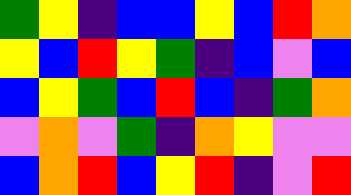[["green", "yellow", "indigo", "blue", "blue", "yellow", "blue", "red", "orange"], ["yellow", "blue", "red", "yellow", "green", "indigo", "blue", "violet", "blue"], ["blue", "yellow", "green", "blue", "red", "blue", "indigo", "green", "orange"], ["violet", "orange", "violet", "green", "indigo", "orange", "yellow", "violet", "violet"], ["blue", "orange", "red", "blue", "yellow", "red", "indigo", "violet", "red"]]